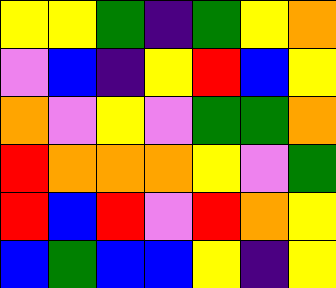[["yellow", "yellow", "green", "indigo", "green", "yellow", "orange"], ["violet", "blue", "indigo", "yellow", "red", "blue", "yellow"], ["orange", "violet", "yellow", "violet", "green", "green", "orange"], ["red", "orange", "orange", "orange", "yellow", "violet", "green"], ["red", "blue", "red", "violet", "red", "orange", "yellow"], ["blue", "green", "blue", "blue", "yellow", "indigo", "yellow"]]